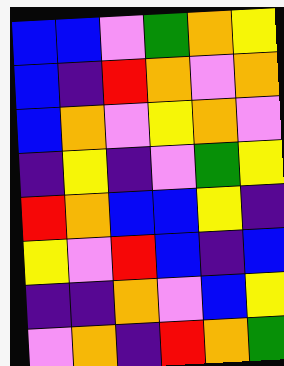[["blue", "blue", "violet", "green", "orange", "yellow"], ["blue", "indigo", "red", "orange", "violet", "orange"], ["blue", "orange", "violet", "yellow", "orange", "violet"], ["indigo", "yellow", "indigo", "violet", "green", "yellow"], ["red", "orange", "blue", "blue", "yellow", "indigo"], ["yellow", "violet", "red", "blue", "indigo", "blue"], ["indigo", "indigo", "orange", "violet", "blue", "yellow"], ["violet", "orange", "indigo", "red", "orange", "green"]]